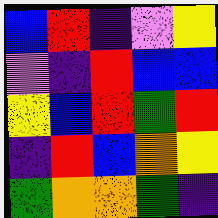[["blue", "red", "indigo", "violet", "yellow"], ["violet", "indigo", "red", "blue", "blue"], ["yellow", "blue", "red", "green", "red"], ["indigo", "red", "blue", "orange", "yellow"], ["green", "orange", "orange", "green", "indigo"]]